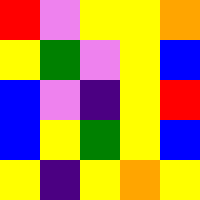[["red", "violet", "yellow", "yellow", "orange"], ["yellow", "green", "violet", "yellow", "blue"], ["blue", "violet", "indigo", "yellow", "red"], ["blue", "yellow", "green", "yellow", "blue"], ["yellow", "indigo", "yellow", "orange", "yellow"]]